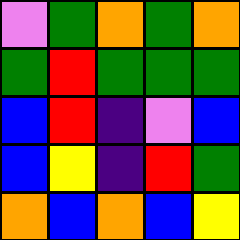[["violet", "green", "orange", "green", "orange"], ["green", "red", "green", "green", "green"], ["blue", "red", "indigo", "violet", "blue"], ["blue", "yellow", "indigo", "red", "green"], ["orange", "blue", "orange", "blue", "yellow"]]